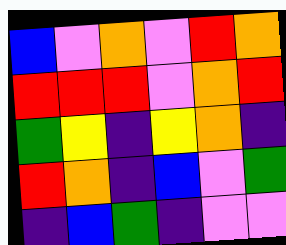[["blue", "violet", "orange", "violet", "red", "orange"], ["red", "red", "red", "violet", "orange", "red"], ["green", "yellow", "indigo", "yellow", "orange", "indigo"], ["red", "orange", "indigo", "blue", "violet", "green"], ["indigo", "blue", "green", "indigo", "violet", "violet"]]